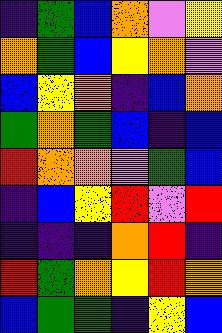[["indigo", "green", "blue", "orange", "violet", "yellow"], ["orange", "green", "blue", "yellow", "orange", "violet"], ["blue", "yellow", "orange", "indigo", "blue", "orange"], ["green", "orange", "green", "blue", "indigo", "blue"], ["red", "orange", "orange", "violet", "green", "blue"], ["indigo", "blue", "yellow", "red", "violet", "red"], ["indigo", "indigo", "indigo", "orange", "red", "indigo"], ["red", "green", "orange", "yellow", "red", "orange"], ["blue", "green", "green", "indigo", "yellow", "blue"]]